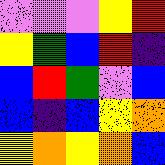[["violet", "violet", "violet", "yellow", "red"], ["yellow", "green", "blue", "red", "indigo"], ["blue", "red", "green", "violet", "blue"], ["blue", "indigo", "blue", "yellow", "orange"], ["yellow", "orange", "yellow", "orange", "blue"]]